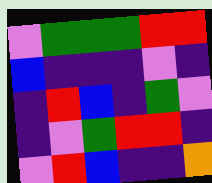[["violet", "green", "green", "green", "red", "red"], ["blue", "indigo", "indigo", "indigo", "violet", "indigo"], ["indigo", "red", "blue", "indigo", "green", "violet"], ["indigo", "violet", "green", "red", "red", "indigo"], ["violet", "red", "blue", "indigo", "indigo", "orange"]]